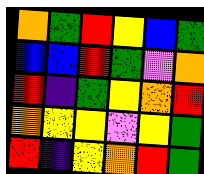[["orange", "green", "red", "yellow", "blue", "green"], ["blue", "blue", "red", "green", "violet", "orange"], ["red", "indigo", "green", "yellow", "orange", "red"], ["orange", "yellow", "yellow", "violet", "yellow", "green"], ["red", "indigo", "yellow", "orange", "red", "green"]]